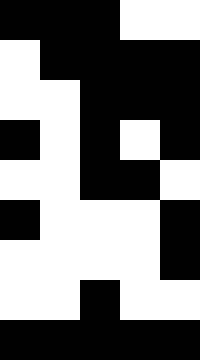[["black", "black", "black", "white", "white"], ["white", "black", "black", "black", "black"], ["white", "white", "black", "black", "black"], ["black", "white", "black", "white", "black"], ["white", "white", "black", "black", "white"], ["black", "white", "white", "white", "black"], ["white", "white", "white", "white", "black"], ["white", "white", "black", "white", "white"], ["black", "black", "black", "black", "black"]]